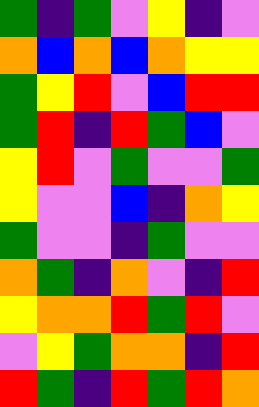[["green", "indigo", "green", "violet", "yellow", "indigo", "violet"], ["orange", "blue", "orange", "blue", "orange", "yellow", "yellow"], ["green", "yellow", "red", "violet", "blue", "red", "red"], ["green", "red", "indigo", "red", "green", "blue", "violet"], ["yellow", "red", "violet", "green", "violet", "violet", "green"], ["yellow", "violet", "violet", "blue", "indigo", "orange", "yellow"], ["green", "violet", "violet", "indigo", "green", "violet", "violet"], ["orange", "green", "indigo", "orange", "violet", "indigo", "red"], ["yellow", "orange", "orange", "red", "green", "red", "violet"], ["violet", "yellow", "green", "orange", "orange", "indigo", "red"], ["red", "green", "indigo", "red", "green", "red", "orange"]]